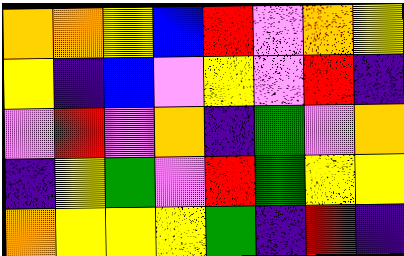[["orange", "orange", "yellow", "blue", "red", "violet", "orange", "yellow"], ["yellow", "indigo", "blue", "violet", "yellow", "violet", "red", "indigo"], ["violet", "red", "violet", "orange", "indigo", "green", "violet", "orange"], ["indigo", "yellow", "green", "violet", "red", "green", "yellow", "yellow"], ["orange", "yellow", "yellow", "yellow", "green", "indigo", "red", "indigo"]]